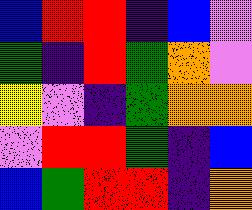[["blue", "red", "red", "indigo", "blue", "violet"], ["green", "indigo", "red", "green", "orange", "violet"], ["yellow", "violet", "indigo", "green", "orange", "orange"], ["violet", "red", "red", "green", "indigo", "blue"], ["blue", "green", "red", "red", "indigo", "orange"]]